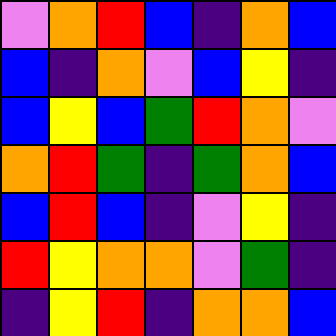[["violet", "orange", "red", "blue", "indigo", "orange", "blue"], ["blue", "indigo", "orange", "violet", "blue", "yellow", "indigo"], ["blue", "yellow", "blue", "green", "red", "orange", "violet"], ["orange", "red", "green", "indigo", "green", "orange", "blue"], ["blue", "red", "blue", "indigo", "violet", "yellow", "indigo"], ["red", "yellow", "orange", "orange", "violet", "green", "indigo"], ["indigo", "yellow", "red", "indigo", "orange", "orange", "blue"]]